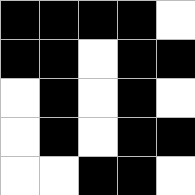[["black", "black", "black", "black", "white"], ["black", "black", "white", "black", "black"], ["white", "black", "white", "black", "white"], ["white", "black", "white", "black", "black"], ["white", "white", "black", "black", "white"]]